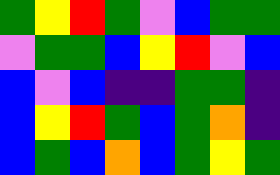[["green", "yellow", "red", "green", "violet", "blue", "green", "green"], ["violet", "green", "green", "blue", "yellow", "red", "violet", "blue"], ["blue", "violet", "blue", "indigo", "indigo", "green", "green", "indigo"], ["blue", "yellow", "red", "green", "blue", "green", "orange", "indigo"], ["blue", "green", "blue", "orange", "blue", "green", "yellow", "green"]]